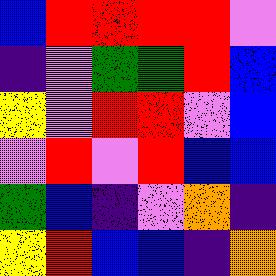[["blue", "red", "red", "red", "red", "violet"], ["indigo", "violet", "green", "green", "red", "blue"], ["yellow", "violet", "red", "red", "violet", "blue"], ["violet", "red", "violet", "red", "blue", "blue"], ["green", "blue", "indigo", "violet", "orange", "indigo"], ["yellow", "red", "blue", "blue", "indigo", "orange"]]